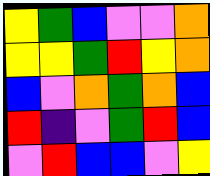[["yellow", "green", "blue", "violet", "violet", "orange"], ["yellow", "yellow", "green", "red", "yellow", "orange"], ["blue", "violet", "orange", "green", "orange", "blue"], ["red", "indigo", "violet", "green", "red", "blue"], ["violet", "red", "blue", "blue", "violet", "yellow"]]